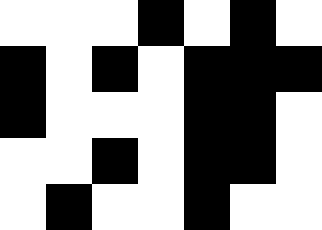[["white", "white", "white", "black", "white", "black", "white"], ["black", "white", "black", "white", "black", "black", "black"], ["black", "white", "white", "white", "black", "black", "white"], ["white", "white", "black", "white", "black", "black", "white"], ["white", "black", "white", "white", "black", "white", "white"]]